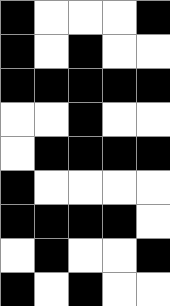[["black", "white", "white", "white", "black"], ["black", "white", "black", "white", "white"], ["black", "black", "black", "black", "black"], ["white", "white", "black", "white", "white"], ["white", "black", "black", "black", "black"], ["black", "white", "white", "white", "white"], ["black", "black", "black", "black", "white"], ["white", "black", "white", "white", "black"], ["black", "white", "black", "white", "white"]]